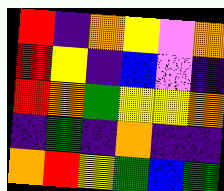[["red", "indigo", "orange", "yellow", "violet", "orange"], ["red", "yellow", "indigo", "blue", "violet", "indigo"], ["red", "orange", "green", "yellow", "yellow", "orange"], ["indigo", "green", "indigo", "orange", "indigo", "indigo"], ["orange", "red", "yellow", "green", "blue", "green"]]